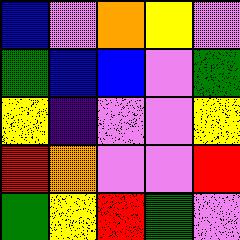[["blue", "violet", "orange", "yellow", "violet"], ["green", "blue", "blue", "violet", "green"], ["yellow", "indigo", "violet", "violet", "yellow"], ["red", "orange", "violet", "violet", "red"], ["green", "yellow", "red", "green", "violet"]]